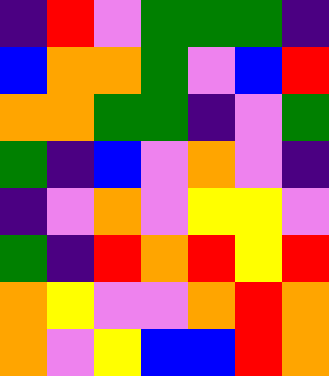[["indigo", "red", "violet", "green", "green", "green", "indigo"], ["blue", "orange", "orange", "green", "violet", "blue", "red"], ["orange", "orange", "green", "green", "indigo", "violet", "green"], ["green", "indigo", "blue", "violet", "orange", "violet", "indigo"], ["indigo", "violet", "orange", "violet", "yellow", "yellow", "violet"], ["green", "indigo", "red", "orange", "red", "yellow", "red"], ["orange", "yellow", "violet", "violet", "orange", "red", "orange"], ["orange", "violet", "yellow", "blue", "blue", "red", "orange"]]